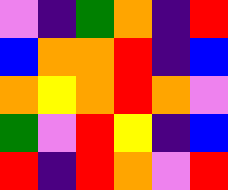[["violet", "indigo", "green", "orange", "indigo", "red"], ["blue", "orange", "orange", "red", "indigo", "blue"], ["orange", "yellow", "orange", "red", "orange", "violet"], ["green", "violet", "red", "yellow", "indigo", "blue"], ["red", "indigo", "red", "orange", "violet", "red"]]